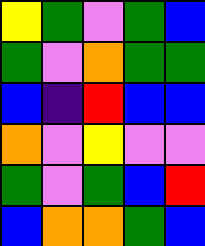[["yellow", "green", "violet", "green", "blue"], ["green", "violet", "orange", "green", "green"], ["blue", "indigo", "red", "blue", "blue"], ["orange", "violet", "yellow", "violet", "violet"], ["green", "violet", "green", "blue", "red"], ["blue", "orange", "orange", "green", "blue"]]